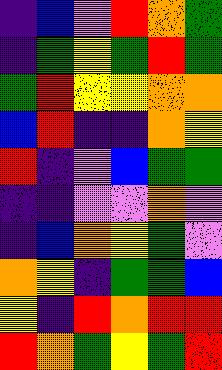[["indigo", "blue", "violet", "red", "orange", "green"], ["indigo", "green", "yellow", "green", "red", "green"], ["green", "red", "yellow", "yellow", "orange", "orange"], ["blue", "red", "indigo", "indigo", "orange", "yellow"], ["red", "indigo", "violet", "blue", "green", "green"], ["indigo", "indigo", "violet", "violet", "orange", "violet"], ["indigo", "blue", "orange", "yellow", "green", "violet"], ["orange", "yellow", "indigo", "green", "green", "blue"], ["yellow", "indigo", "red", "orange", "red", "red"], ["red", "orange", "green", "yellow", "green", "red"]]